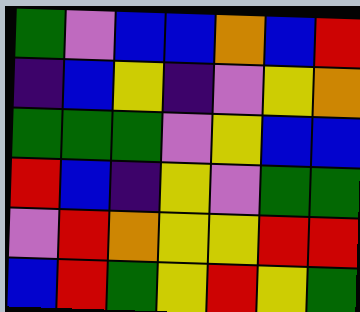[["green", "violet", "blue", "blue", "orange", "blue", "red"], ["indigo", "blue", "yellow", "indigo", "violet", "yellow", "orange"], ["green", "green", "green", "violet", "yellow", "blue", "blue"], ["red", "blue", "indigo", "yellow", "violet", "green", "green"], ["violet", "red", "orange", "yellow", "yellow", "red", "red"], ["blue", "red", "green", "yellow", "red", "yellow", "green"]]